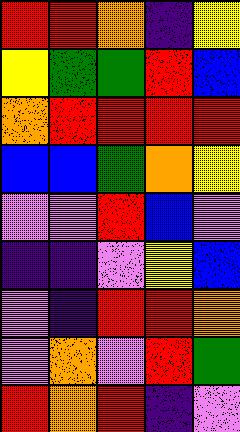[["red", "red", "orange", "indigo", "yellow"], ["yellow", "green", "green", "red", "blue"], ["orange", "red", "red", "red", "red"], ["blue", "blue", "green", "orange", "yellow"], ["violet", "violet", "red", "blue", "violet"], ["indigo", "indigo", "violet", "yellow", "blue"], ["violet", "indigo", "red", "red", "orange"], ["violet", "orange", "violet", "red", "green"], ["red", "orange", "red", "indigo", "violet"]]